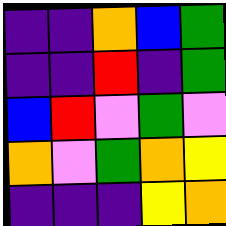[["indigo", "indigo", "orange", "blue", "green"], ["indigo", "indigo", "red", "indigo", "green"], ["blue", "red", "violet", "green", "violet"], ["orange", "violet", "green", "orange", "yellow"], ["indigo", "indigo", "indigo", "yellow", "orange"]]